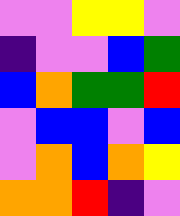[["violet", "violet", "yellow", "yellow", "violet"], ["indigo", "violet", "violet", "blue", "green"], ["blue", "orange", "green", "green", "red"], ["violet", "blue", "blue", "violet", "blue"], ["violet", "orange", "blue", "orange", "yellow"], ["orange", "orange", "red", "indigo", "violet"]]